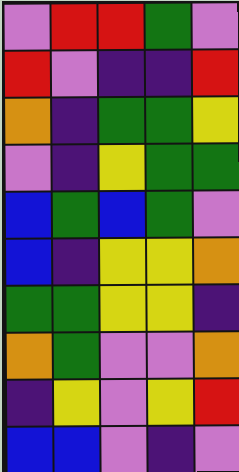[["violet", "red", "red", "green", "violet"], ["red", "violet", "indigo", "indigo", "red"], ["orange", "indigo", "green", "green", "yellow"], ["violet", "indigo", "yellow", "green", "green"], ["blue", "green", "blue", "green", "violet"], ["blue", "indigo", "yellow", "yellow", "orange"], ["green", "green", "yellow", "yellow", "indigo"], ["orange", "green", "violet", "violet", "orange"], ["indigo", "yellow", "violet", "yellow", "red"], ["blue", "blue", "violet", "indigo", "violet"]]